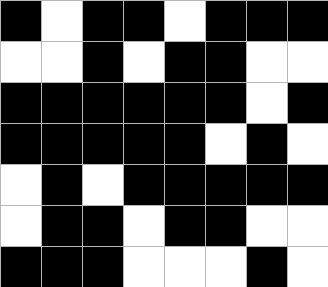[["black", "white", "black", "black", "white", "black", "black", "black"], ["white", "white", "black", "white", "black", "black", "white", "white"], ["black", "black", "black", "black", "black", "black", "white", "black"], ["black", "black", "black", "black", "black", "white", "black", "white"], ["white", "black", "white", "black", "black", "black", "black", "black"], ["white", "black", "black", "white", "black", "black", "white", "white"], ["black", "black", "black", "white", "white", "white", "black", "white"]]